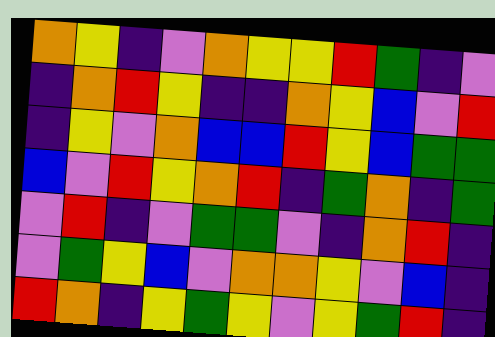[["orange", "yellow", "indigo", "violet", "orange", "yellow", "yellow", "red", "green", "indigo", "violet"], ["indigo", "orange", "red", "yellow", "indigo", "indigo", "orange", "yellow", "blue", "violet", "red"], ["indigo", "yellow", "violet", "orange", "blue", "blue", "red", "yellow", "blue", "green", "green"], ["blue", "violet", "red", "yellow", "orange", "red", "indigo", "green", "orange", "indigo", "green"], ["violet", "red", "indigo", "violet", "green", "green", "violet", "indigo", "orange", "red", "indigo"], ["violet", "green", "yellow", "blue", "violet", "orange", "orange", "yellow", "violet", "blue", "indigo"], ["red", "orange", "indigo", "yellow", "green", "yellow", "violet", "yellow", "green", "red", "indigo"]]